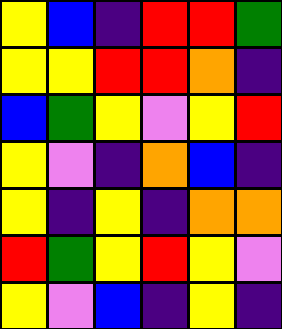[["yellow", "blue", "indigo", "red", "red", "green"], ["yellow", "yellow", "red", "red", "orange", "indigo"], ["blue", "green", "yellow", "violet", "yellow", "red"], ["yellow", "violet", "indigo", "orange", "blue", "indigo"], ["yellow", "indigo", "yellow", "indigo", "orange", "orange"], ["red", "green", "yellow", "red", "yellow", "violet"], ["yellow", "violet", "blue", "indigo", "yellow", "indigo"]]